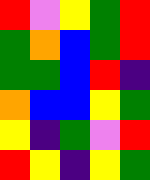[["red", "violet", "yellow", "green", "red"], ["green", "orange", "blue", "green", "red"], ["green", "green", "blue", "red", "indigo"], ["orange", "blue", "blue", "yellow", "green"], ["yellow", "indigo", "green", "violet", "red"], ["red", "yellow", "indigo", "yellow", "green"]]